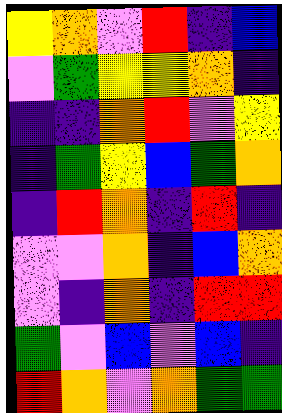[["yellow", "orange", "violet", "red", "indigo", "blue"], ["violet", "green", "yellow", "yellow", "orange", "indigo"], ["indigo", "indigo", "orange", "red", "violet", "yellow"], ["indigo", "green", "yellow", "blue", "green", "orange"], ["indigo", "red", "orange", "indigo", "red", "indigo"], ["violet", "violet", "orange", "indigo", "blue", "orange"], ["violet", "indigo", "orange", "indigo", "red", "red"], ["green", "violet", "blue", "violet", "blue", "indigo"], ["red", "orange", "violet", "orange", "green", "green"]]